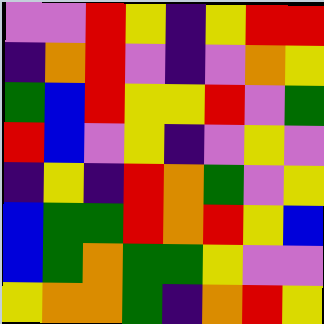[["violet", "violet", "red", "yellow", "indigo", "yellow", "red", "red"], ["indigo", "orange", "red", "violet", "indigo", "violet", "orange", "yellow"], ["green", "blue", "red", "yellow", "yellow", "red", "violet", "green"], ["red", "blue", "violet", "yellow", "indigo", "violet", "yellow", "violet"], ["indigo", "yellow", "indigo", "red", "orange", "green", "violet", "yellow"], ["blue", "green", "green", "red", "orange", "red", "yellow", "blue"], ["blue", "green", "orange", "green", "green", "yellow", "violet", "violet"], ["yellow", "orange", "orange", "green", "indigo", "orange", "red", "yellow"]]